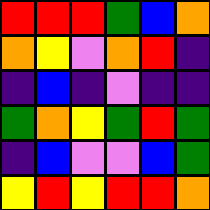[["red", "red", "red", "green", "blue", "orange"], ["orange", "yellow", "violet", "orange", "red", "indigo"], ["indigo", "blue", "indigo", "violet", "indigo", "indigo"], ["green", "orange", "yellow", "green", "red", "green"], ["indigo", "blue", "violet", "violet", "blue", "green"], ["yellow", "red", "yellow", "red", "red", "orange"]]